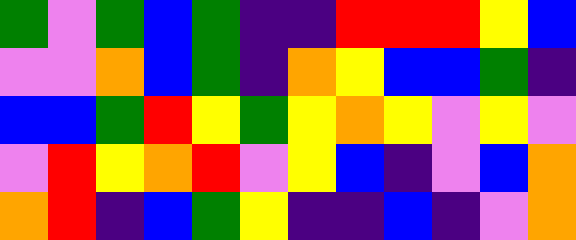[["green", "violet", "green", "blue", "green", "indigo", "indigo", "red", "red", "red", "yellow", "blue"], ["violet", "violet", "orange", "blue", "green", "indigo", "orange", "yellow", "blue", "blue", "green", "indigo"], ["blue", "blue", "green", "red", "yellow", "green", "yellow", "orange", "yellow", "violet", "yellow", "violet"], ["violet", "red", "yellow", "orange", "red", "violet", "yellow", "blue", "indigo", "violet", "blue", "orange"], ["orange", "red", "indigo", "blue", "green", "yellow", "indigo", "indigo", "blue", "indigo", "violet", "orange"]]